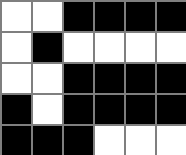[["white", "white", "black", "black", "black", "black"], ["white", "black", "white", "white", "white", "white"], ["white", "white", "black", "black", "black", "black"], ["black", "white", "black", "black", "black", "black"], ["black", "black", "black", "white", "white", "white"]]